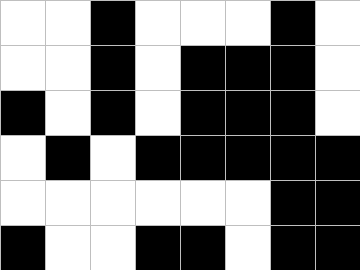[["white", "white", "black", "white", "white", "white", "black", "white"], ["white", "white", "black", "white", "black", "black", "black", "white"], ["black", "white", "black", "white", "black", "black", "black", "white"], ["white", "black", "white", "black", "black", "black", "black", "black"], ["white", "white", "white", "white", "white", "white", "black", "black"], ["black", "white", "white", "black", "black", "white", "black", "black"]]